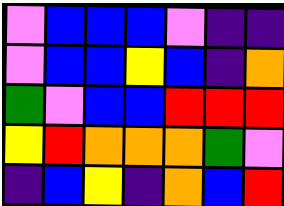[["violet", "blue", "blue", "blue", "violet", "indigo", "indigo"], ["violet", "blue", "blue", "yellow", "blue", "indigo", "orange"], ["green", "violet", "blue", "blue", "red", "red", "red"], ["yellow", "red", "orange", "orange", "orange", "green", "violet"], ["indigo", "blue", "yellow", "indigo", "orange", "blue", "red"]]